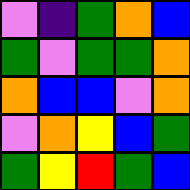[["violet", "indigo", "green", "orange", "blue"], ["green", "violet", "green", "green", "orange"], ["orange", "blue", "blue", "violet", "orange"], ["violet", "orange", "yellow", "blue", "green"], ["green", "yellow", "red", "green", "blue"]]